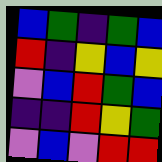[["blue", "green", "indigo", "green", "blue"], ["red", "indigo", "yellow", "blue", "yellow"], ["violet", "blue", "red", "green", "blue"], ["indigo", "indigo", "red", "yellow", "green"], ["violet", "blue", "violet", "red", "red"]]